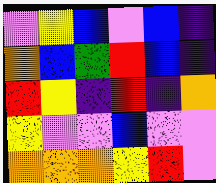[["violet", "yellow", "blue", "violet", "blue", "indigo"], ["orange", "blue", "green", "red", "blue", "indigo"], ["red", "yellow", "indigo", "red", "indigo", "orange"], ["yellow", "violet", "violet", "blue", "violet", "violet"], ["orange", "orange", "orange", "yellow", "red", "violet"]]